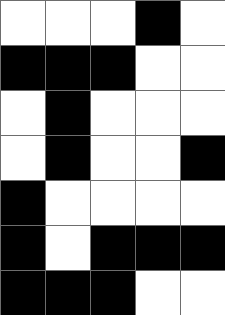[["white", "white", "white", "black", "white"], ["black", "black", "black", "white", "white"], ["white", "black", "white", "white", "white"], ["white", "black", "white", "white", "black"], ["black", "white", "white", "white", "white"], ["black", "white", "black", "black", "black"], ["black", "black", "black", "white", "white"]]